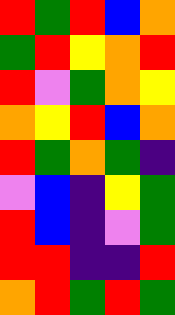[["red", "green", "red", "blue", "orange"], ["green", "red", "yellow", "orange", "red"], ["red", "violet", "green", "orange", "yellow"], ["orange", "yellow", "red", "blue", "orange"], ["red", "green", "orange", "green", "indigo"], ["violet", "blue", "indigo", "yellow", "green"], ["red", "blue", "indigo", "violet", "green"], ["red", "red", "indigo", "indigo", "red"], ["orange", "red", "green", "red", "green"]]